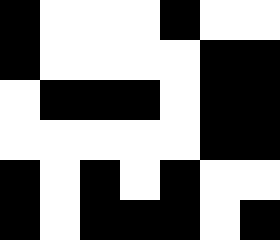[["black", "white", "white", "white", "black", "white", "white"], ["black", "white", "white", "white", "white", "black", "black"], ["white", "black", "black", "black", "white", "black", "black"], ["white", "white", "white", "white", "white", "black", "black"], ["black", "white", "black", "white", "black", "white", "white"], ["black", "white", "black", "black", "black", "white", "black"]]